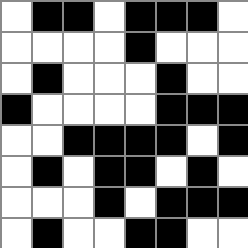[["white", "black", "black", "white", "black", "black", "black", "white"], ["white", "white", "white", "white", "black", "white", "white", "white"], ["white", "black", "white", "white", "white", "black", "white", "white"], ["black", "white", "white", "white", "white", "black", "black", "black"], ["white", "white", "black", "black", "black", "black", "white", "black"], ["white", "black", "white", "black", "black", "white", "black", "white"], ["white", "white", "white", "black", "white", "black", "black", "black"], ["white", "black", "white", "white", "black", "black", "white", "white"]]